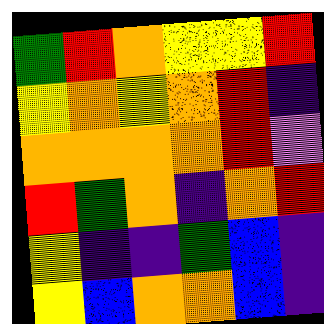[["green", "red", "orange", "yellow", "yellow", "red"], ["yellow", "orange", "yellow", "orange", "red", "indigo"], ["orange", "orange", "orange", "orange", "red", "violet"], ["red", "green", "orange", "indigo", "orange", "red"], ["yellow", "indigo", "indigo", "green", "blue", "indigo"], ["yellow", "blue", "orange", "orange", "blue", "indigo"]]